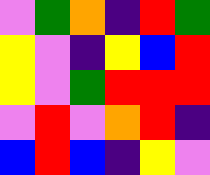[["violet", "green", "orange", "indigo", "red", "green"], ["yellow", "violet", "indigo", "yellow", "blue", "red"], ["yellow", "violet", "green", "red", "red", "red"], ["violet", "red", "violet", "orange", "red", "indigo"], ["blue", "red", "blue", "indigo", "yellow", "violet"]]